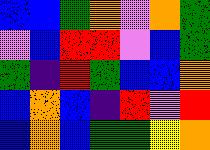[["blue", "blue", "green", "orange", "violet", "orange", "green"], ["violet", "blue", "red", "red", "violet", "blue", "green"], ["green", "indigo", "red", "green", "blue", "blue", "orange"], ["blue", "orange", "blue", "indigo", "red", "violet", "red"], ["blue", "orange", "blue", "green", "green", "yellow", "orange"]]